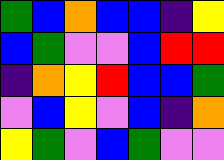[["green", "blue", "orange", "blue", "blue", "indigo", "yellow"], ["blue", "green", "violet", "violet", "blue", "red", "red"], ["indigo", "orange", "yellow", "red", "blue", "blue", "green"], ["violet", "blue", "yellow", "violet", "blue", "indigo", "orange"], ["yellow", "green", "violet", "blue", "green", "violet", "violet"]]